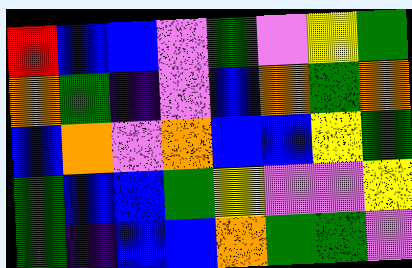[["red", "blue", "blue", "violet", "green", "violet", "yellow", "green"], ["orange", "green", "indigo", "violet", "blue", "orange", "green", "orange"], ["blue", "orange", "violet", "orange", "blue", "blue", "yellow", "green"], ["green", "blue", "blue", "green", "yellow", "violet", "violet", "yellow"], ["green", "indigo", "blue", "blue", "orange", "green", "green", "violet"]]